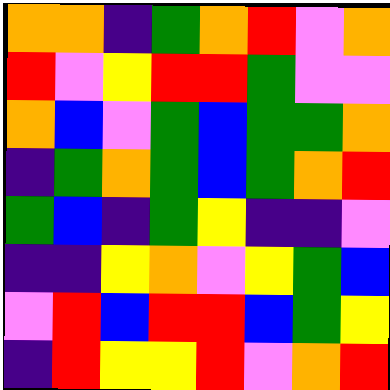[["orange", "orange", "indigo", "green", "orange", "red", "violet", "orange"], ["red", "violet", "yellow", "red", "red", "green", "violet", "violet"], ["orange", "blue", "violet", "green", "blue", "green", "green", "orange"], ["indigo", "green", "orange", "green", "blue", "green", "orange", "red"], ["green", "blue", "indigo", "green", "yellow", "indigo", "indigo", "violet"], ["indigo", "indigo", "yellow", "orange", "violet", "yellow", "green", "blue"], ["violet", "red", "blue", "red", "red", "blue", "green", "yellow"], ["indigo", "red", "yellow", "yellow", "red", "violet", "orange", "red"]]